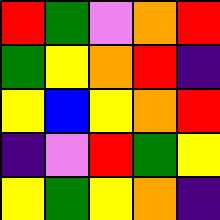[["red", "green", "violet", "orange", "red"], ["green", "yellow", "orange", "red", "indigo"], ["yellow", "blue", "yellow", "orange", "red"], ["indigo", "violet", "red", "green", "yellow"], ["yellow", "green", "yellow", "orange", "indigo"]]